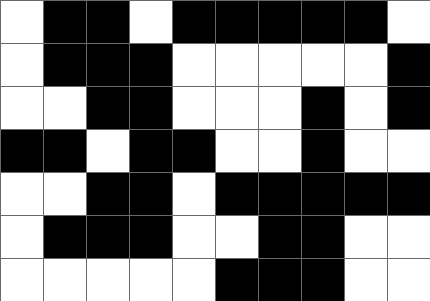[["white", "black", "black", "white", "black", "black", "black", "black", "black", "white"], ["white", "black", "black", "black", "white", "white", "white", "white", "white", "black"], ["white", "white", "black", "black", "white", "white", "white", "black", "white", "black"], ["black", "black", "white", "black", "black", "white", "white", "black", "white", "white"], ["white", "white", "black", "black", "white", "black", "black", "black", "black", "black"], ["white", "black", "black", "black", "white", "white", "black", "black", "white", "white"], ["white", "white", "white", "white", "white", "black", "black", "black", "white", "white"]]